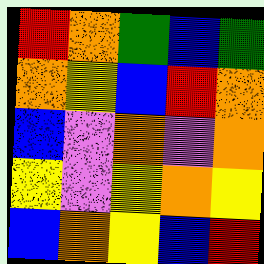[["red", "orange", "green", "blue", "green"], ["orange", "yellow", "blue", "red", "orange"], ["blue", "violet", "orange", "violet", "orange"], ["yellow", "violet", "yellow", "orange", "yellow"], ["blue", "orange", "yellow", "blue", "red"]]